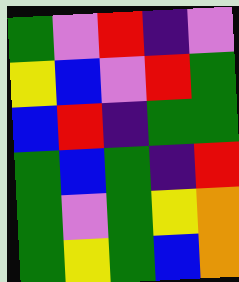[["green", "violet", "red", "indigo", "violet"], ["yellow", "blue", "violet", "red", "green"], ["blue", "red", "indigo", "green", "green"], ["green", "blue", "green", "indigo", "red"], ["green", "violet", "green", "yellow", "orange"], ["green", "yellow", "green", "blue", "orange"]]